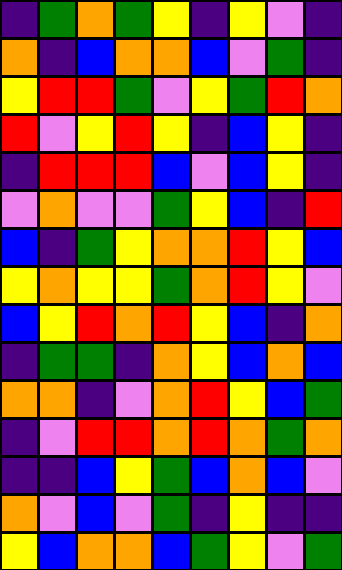[["indigo", "green", "orange", "green", "yellow", "indigo", "yellow", "violet", "indigo"], ["orange", "indigo", "blue", "orange", "orange", "blue", "violet", "green", "indigo"], ["yellow", "red", "red", "green", "violet", "yellow", "green", "red", "orange"], ["red", "violet", "yellow", "red", "yellow", "indigo", "blue", "yellow", "indigo"], ["indigo", "red", "red", "red", "blue", "violet", "blue", "yellow", "indigo"], ["violet", "orange", "violet", "violet", "green", "yellow", "blue", "indigo", "red"], ["blue", "indigo", "green", "yellow", "orange", "orange", "red", "yellow", "blue"], ["yellow", "orange", "yellow", "yellow", "green", "orange", "red", "yellow", "violet"], ["blue", "yellow", "red", "orange", "red", "yellow", "blue", "indigo", "orange"], ["indigo", "green", "green", "indigo", "orange", "yellow", "blue", "orange", "blue"], ["orange", "orange", "indigo", "violet", "orange", "red", "yellow", "blue", "green"], ["indigo", "violet", "red", "red", "orange", "red", "orange", "green", "orange"], ["indigo", "indigo", "blue", "yellow", "green", "blue", "orange", "blue", "violet"], ["orange", "violet", "blue", "violet", "green", "indigo", "yellow", "indigo", "indigo"], ["yellow", "blue", "orange", "orange", "blue", "green", "yellow", "violet", "green"]]